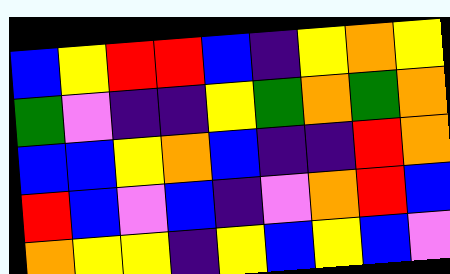[["blue", "yellow", "red", "red", "blue", "indigo", "yellow", "orange", "yellow"], ["green", "violet", "indigo", "indigo", "yellow", "green", "orange", "green", "orange"], ["blue", "blue", "yellow", "orange", "blue", "indigo", "indigo", "red", "orange"], ["red", "blue", "violet", "blue", "indigo", "violet", "orange", "red", "blue"], ["orange", "yellow", "yellow", "indigo", "yellow", "blue", "yellow", "blue", "violet"]]